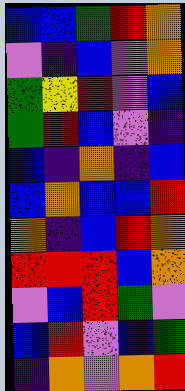[["blue", "blue", "green", "red", "orange"], ["violet", "indigo", "blue", "violet", "orange"], ["green", "yellow", "red", "violet", "blue"], ["green", "red", "blue", "violet", "indigo"], ["blue", "indigo", "orange", "indigo", "blue"], ["blue", "orange", "blue", "blue", "red"], ["orange", "indigo", "blue", "red", "orange"], ["red", "red", "red", "blue", "orange"], ["violet", "blue", "red", "green", "violet"], ["blue", "red", "violet", "blue", "green"], ["indigo", "orange", "violet", "orange", "red"]]